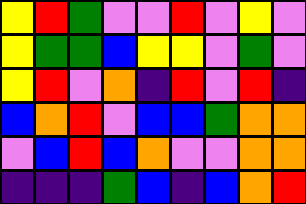[["yellow", "red", "green", "violet", "violet", "red", "violet", "yellow", "violet"], ["yellow", "green", "green", "blue", "yellow", "yellow", "violet", "green", "violet"], ["yellow", "red", "violet", "orange", "indigo", "red", "violet", "red", "indigo"], ["blue", "orange", "red", "violet", "blue", "blue", "green", "orange", "orange"], ["violet", "blue", "red", "blue", "orange", "violet", "violet", "orange", "orange"], ["indigo", "indigo", "indigo", "green", "blue", "indigo", "blue", "orange", "red"]]